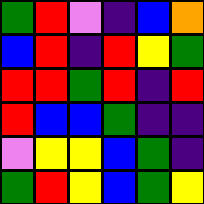[["green", "red", "violet", "indigo", "blue", "orange"], ["blue", "red", "indigo", "red", "yellow", "green"], ["red", "red", "green", "red", "indigo", "red"], ["red", "blue", "blue", "green", "indigo", "indigo"], ["violet", "yellow", "yellow", "blue", "green", "indigo"], ["green", "red", "yellow", "blue", "green", "yellow"]]